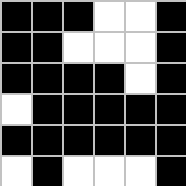[["black", "black", "black", "white", "white", "black"], ["black", "black", "white", "white", "white", "black"], ["black", "black", "black", "black", "white", "black"], ["white", "black", "black", "black", "black", "black"], ["black", "black", "black", "black", "black", "black"], ["white", "black", "white", "white", "white", "black"]]